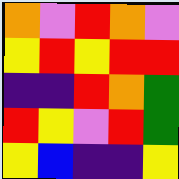[["orange", "violet", "red", "orange", "violet"], ["yellow", "red", "yellow", "red", "red"], ["indigo", "indigo", "red", "orange", "green"], ["red", "yellow", "violet", "red", "green"], ["yellow", "blue", "indigo", "indigo", "yellow"]]